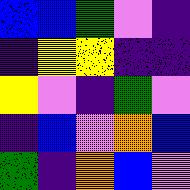[["blue", "blue", "green", "violet", "indigo"], ["indigo", "yellow", "yellow", "indigo", "indigo"], ["yellow", "violet", "indigo", "green", "violet"], ["indigo", "blue", "violet", "orange", "blue"], ["green", "indigo", "orange", "blue", "violet"]]